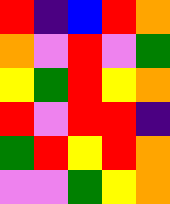[["red", "indigo", "blue", "red", "orange"], ["orange", "violet", "red", "violet", "green"], ["yellow", "green", "red", "yellow", "orange"], ["red", "violet", "red", "red", "indigo"], ["green", "red", "yellow", "red", "orange"], ["violet", "violet", "green", "yellow", "orange"]]